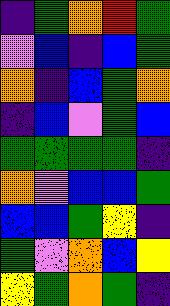[["indigo", "green", "orange", "red", "green"], ["violet", "blue", "indigo", "blue", "green"], ["orange", "indigo", "blue", "green", "orange"], ["indigo", "blue", "violet", "green", "blue"], ["green", "green", "green", "green", "indigo"], ["orange", "violet", "blue", "blue", "green"], ["blue", "blue", "green", "yellow", "indigo"], ["green", "violet", "orange", "blue", "yellow"], ["yellow", "green", "orange", "green", "indigo"]]